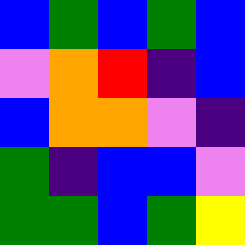[["blue", "green", "blue", "green", "blue"], ["violet", "orange", "red", "indigo", "blue"], ["blue", "orange", "orange", "violet", "indigo"], ["green", "indigo", "blue", "blue", "violet"], ["green", "green", "blue", "green", "yellow"]]